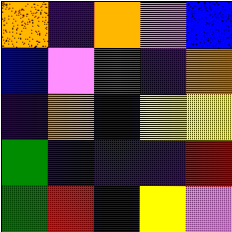[["orange", "indigo", "orange", "violet", "blue"], ["blue", "violet", "green", "indigo", "orange"], ["indigo", "orange", "blue", "yellow", "yellow"], ["green", "indigo", "indigo", "indigo", "red"], ["green", "red", "blue", "yellow", "violet"]]